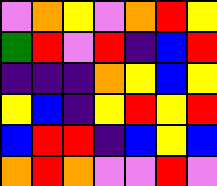[["violet", "orange", "yellow", "violet", "orange", "red", "yellow"], ["green", "red", "violet", "red", "indigo", "blue", "red"], ["indigo", "indigo", "indigo", "orange", "yellow", "blue", "yellow"], ["yellow", "blue", "indigo", "yellow", "red", "yellow", "red"], ["blue", "red", "red", "indigo", "blue", "yellow", "blue"], ["orange", "red", "orange", "violet", "violet", "red", "violet"]]